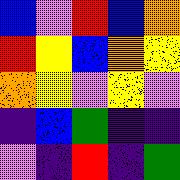[["blue", "violet", "red", "blue", "orange"], ["red", "yellow", "blue", "orange", "yellow"], ["orange", "yellow", "violet", "yellow", "violet"], ["indigo", "blue", "green", "indigo", "indigo"], ["violet", "indigo", "red", "indigo", "green"]]